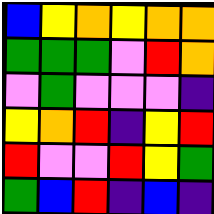[["blue", "yellow", "orange", "yellow", "orange", "orange"], ["green", "green", "green", "violet", "red", "orange"], ["violet", "green", "violet", "violet", "violet", "indigo"], ["yellow", "orange", "red", "indigo", "yellow", "red"], ["red", "violet", "violet", "red", "yellow", "green"], ["green", "blue", "red", "indigo", "blue", "indigo"]]